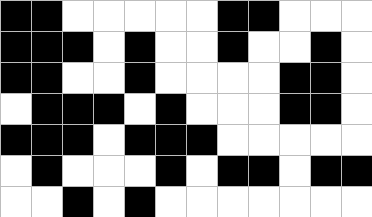[["black", "black", "white", "white", "white", "white", "white", "black", "black", "white", "white", "white"], ["black", "black", "black", "white", "black", "white", "white", "black", "white", "white", "black", "white"], ["black", "black", "white", "white", "black", "white", "white", "white", "white", "black", "black", "white"], ["white", "black", "black", "black", "white", "black", "white", "white", "white", "black", "black", "white"], ["black", "black", "black", "white", "black", "black", "black", "white", "white", "white", "white", "white"], ["white", "black", "white", "white", "white", "black", "white", "black", "black", "white", "black", "black"], ["white", "white", "black", "white", "black", "white", "white", "white", "white", "white", "white", "white"]]